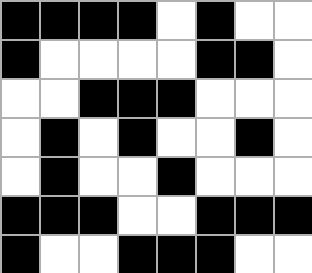[["black", "black", "black", "black", "white", "black", "white", "white"], ["black", "white", "white", "white", "white", "black", "black", "white"], ["white", "white", "black", "black", "black", "white", "white", "white"], ["white", "black", "white", "black", "white", "white", "black", "white"], ["white", "black", "white", "white", "black", "white", "white", "white"], ["black", "black", "black", "white", "white", "black", "black", "black"], ["black", "white", "white", "black", "black", "black", "white", "white"]]